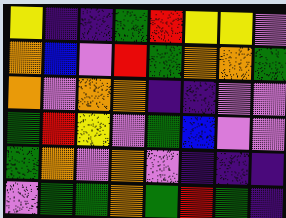[["yellow", "indigo", "indigo", "green", "red", "yellow", "yellow", "violet"], ["orange", "blue", "violet", "red", "green", "orange", "orange", "green"], ["orange", "violet", "orange", "orange", "indigo", "indigo", "violet", "violet"], ["green", "red", "yellow", "violet", "green", "blue", "violet", "violet"], ["green", "orange", "violet", "orange", "violet", "indigo", "indigo", "indigo"], ["violet", "green", "green", "orange", "green", "red", "green", "indigo"]]